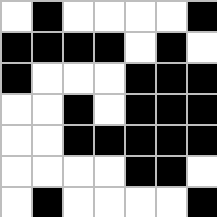[["white", "black", "white", "white", "white", "white", "black"], ["black", "black", "black", "black", "white", "black", "white"], ["black", "white", "white", "white", "black", "black", "black"], ["white", "white", "black", "white", "black", "black", "black"], ["white", "white", "black", "black", "black", "black", "black"], ["white", "white", "white", "white", "black", "black", "white"], ["white", "black", "white", "white", "white", "white", "black"]]